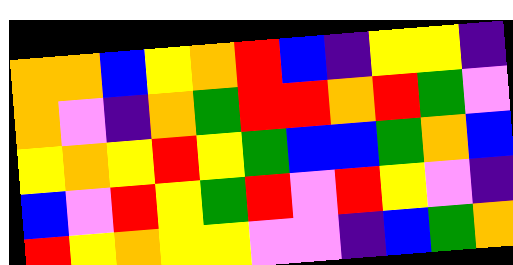[["orange", "orange", "blue", "yellow", "orange", "red", "blue", "indigo", "yellow", "yellow", "indigo"], ["orange", "violet", "indigo", "orange", "green", "red", "red", "orange", "red", "green", "violet"], ["yellow", "orange", "yellow", "red", "yellow", "green", "blue", "blue", "green", "orange", "blue"], ["blue", "violet", "red", "yellow", "green", "red", "violet", "red", "yellow", "violet", "indigo"], ["red", "yellow", "orange", "yellow", "yellow", "violet", "violet", "indigo", "blue", "green", "orange"]]